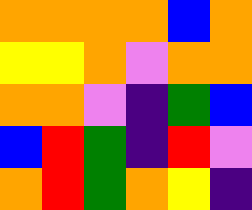[["orange", "orange", "orange", "orange", "blue", "orange"], ["yellow", "yellow", "orange", "violet", "orange", "orange"], ["orange", "orange", "violet", "indigo", "green", "blue"], ["blue", "red", "green", "indigo", "red", "violet"], ["orange", "red", "green", "orange", "yellow", "indigo"]]